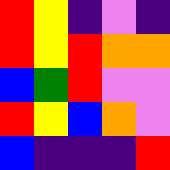[["red", "yellow", "indigo", "violet", "indigo"], ["red", "yellow", "red", "orange", "orange"], ["blue", "green", "red", "violet", "violet"], ["red", "yellow", "blue", "orange", "violet"], ["blue", "indigo", "indigo", "indigo", "red"]]